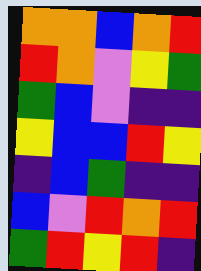[["orange", "orange", "blue", "orange", "red"], ["red", "orange", "violet", "yellow", "green"], ["green", "blue", "violet", "indigo", "indigo"], ["yellow", "blue", "blue", "red", "yellow"], ["indigo", "blue", "green", "indigo", "indigo"], ["blue", "violet", "red", "orange", "red"], ["green", "red", "yellow", "red", "indigo"]]